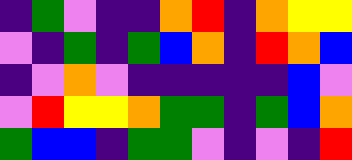[["indigo", "green", "violet", "indigo", "indigo", "orange", "red", "indigo", "orange", "yellow", "yellow"], ["violet", "indigo", "green", "indigo", "green", "blue", "orange", "indigo", "red", "orange", "blue"], ["indigo", "violet", "orange", "violet", "indigo", "indigo", "indigo", "indigo", "indigo", "blue", "violet"], ["violet", "red", "yellow", "yellow", "orange", "green", "green", "indigo", "green", "blue", "orange"], ["green", "blue", "blue", "indigo", "green", "green", "violet", "indigo", "violet", "indigo", "red"]]